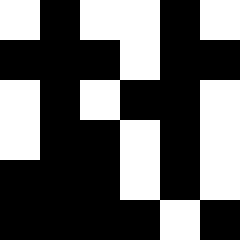[["white", "black", "white", "white", "black", "white"], ["black", "black", "black", "white", "black", "black"], ["white", "black", "white", "black", "black", "white"], ["white", "black", "black", "white", "black", "white"], ["black", "black", "black", "white", "black", "white"], ["black", "black", "black", "black", "white", "black"]]